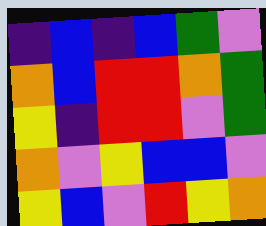[["indigo", "blue", "indigo", "blue", "green", "violet"], ["orange", "blue", "red", "red", "orange", "green"], ["yellow", "indigo", "red", "red", "violet", "green"], ["orange", "violet", "yellow", "blue", "blue", "violet"], ["yellow", "blue", "violet", "red", "yellow", "orange"]]